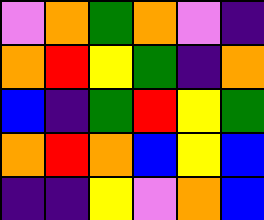[["violet", "orange", "green", "orange", "violet", "indigo"], ["orange", "red", "yellow", "green", "indigo", "orange"], ["blue", "indigo", "green", "red", "yellow", "green"], ["orange", "red", "orange", "blue", "yellow", "blue"], ["indigo", "indigo", "yellow", "violet", "orange", "blue"]]